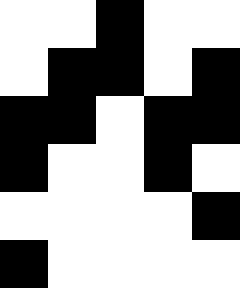[["white", "white", "black", "white", "white"], ["white", "black", "black", "white", "black"], ["black", "black", "white", "black", "black"], ["black", "white", "white", "black", "white"], ["white", "white", "white", "white", "black"], ["black", "white", "white", "white", "white"]]